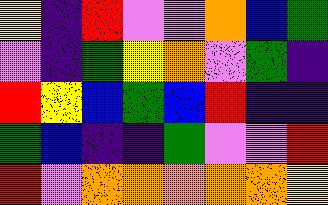[["yellow", "indigo", "red", "violet", "violet", "orange", "blue", "green"], ["violet", "indigo", "green", "yellow", "orange", "violet", "green", "indigo"], ["red", "yellow", "blue", "green", "blue", "red", "indigo", "indigo"], ["green", "blue", "indigo", "indigo", "green", "violet", "violet", "red"], ["red", "violet", "orange", "orange", "orange", "orange", "orange", "yellow"]]